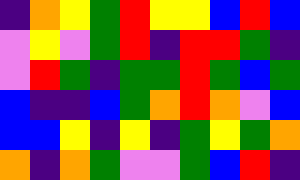[["indigo", "orange", "yellow", "green", "red", "yellow", "yellow", "blue", "red", "blue"], ["violet", "yellow", "violet", "green", "red", "indigo", "red", "red", "green", "indigo"], ["violet", "red", "green", "indigo", "green", "green", "red", "green", "blue", "green"], ["blue", "indigo", "indigo", "blue", "green", "orange", "red", "orange", "violet", "blue"], ["blue", "blue", "yellow", "indigo", "yellow", "indigo", "green", "yellow", "green", "orange"], ["orange", "indigo", "orange", "green", "violet", "violet", "green", "blue", "red", "indigo"]]